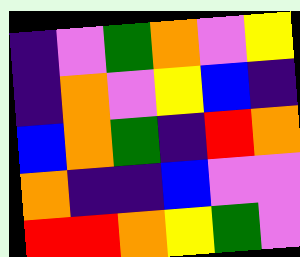[["indigo", "violet", "green", "orange", "violet", "yellow"], ["indigo", "orange", "violet", "yellow", "blue", "indigo"], ["blue", "orange", "green", "indigo", "red", "orange"], ["orange", "indigo", "indigo", "blue", "violet", "violet"], ["red", "red", "orange", "yellow", "green", "violet"]]